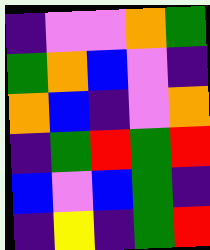[["indigo", "violet", "violet", "orange", "green"], ["green", "orange", "blue", "violet", "indigo"], ["orange", "blue", "indigo", "violet", "orange"], ["indigo", "green", "red", "green", "red"], ["blue", "violet", "blue", "green", "indigo"], ["indigo", "yellow", "indigo", "green", "red"]]